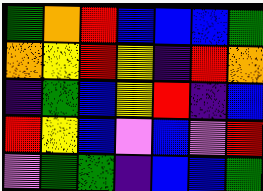[["green", "orange", "red", "blue", "blue", "blue", "green"], ["orange", "yellow", "red", "yellow", "indigo", "red", "orange"], ["indigo", "green", "blue", "yellow", "red", "indigo", "blue"], ["red", "yellow", "blue", "violet", "blue", "violet", "red"], ["violet", "green", "green", "indigo", "blue", "blue", "green"]]